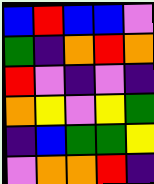[["blue", "red", "blue", "blue", "violet"], ["green", "indigo", "orange", "red", "orange"], ["red", "violet", "indigo", "violet", "indigo"], ["orange", "yellow", "violet", "yellow", "green"], ["indigo", "blue", "green", "green", "yellow"], ["violet", "orange", "orange", "red", "indigo"]]